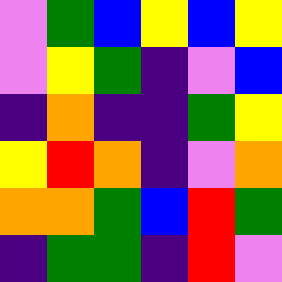[["violet", "green", "blue", "yellow", "blue", "yellow"], ["violet", "yellow", "green", "indigo", "violet", "blue"], ["indigo", "orange", "indigo", "indigo", "green", "yellow"], ["yellow", "red", "orange", "indigo", "violet", "orange"], ["orange", "orange", "green", "blue", "red", "green"], ["indigo", "green", "green", "indigo", "red", "violet"]]